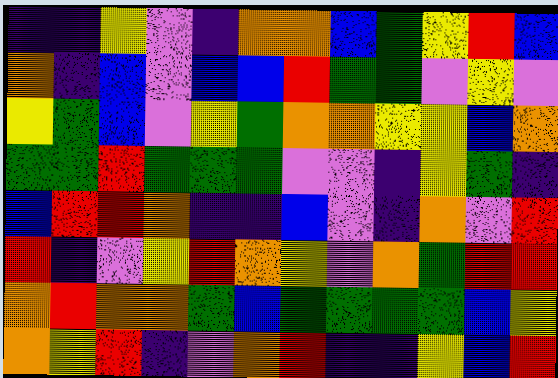[["indigo", "indigo", "yellow", "violet", "indigo", "orange", "orange", "blue", "green", "yellow", "red", "blue"], ["orange", "indigo", "blue", "violet", "blue", "blue", "red", "green", "green", "violet", "yellow", "violet"], ["yellow", "green", "blue", "violet", "yellow", "green", "orange", "orange", "yellow", "yellow", "blue", "orange"], ["green", "green", "red", "green", "green", "green", "violet", "violet", "indigo", "yellow", "green", "indigo"], ["blue", "red", "red", "orange", "indigo", "indigo", "blue", "violet", "indigo", "orange", "violet", "red"], ["red", "indigo", "violet", "yellow", "red", "orange", "yellow", "violet", "orange", "green", "red", "red"], ["orange", "red", "orange", "orange", "green", "blue", "green", "green", "green", "green", "blue", "yellow"], ["orange", "yellow", "red", "indigo", "violet", "orange", "red", "indigo", "indigo", "yellow", "blue", "red"]]